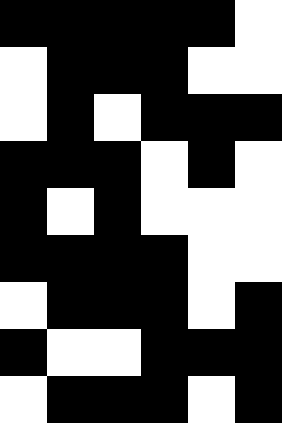[["black", "black", "black", "black", "black", "white"], ["white", "black", "black", "black", "white", "white"], ["white", "black", "white", "black", "black", "black"], ["black", "black", "black", "white", "black", "white"], ["black", "white", "black", "white", "white", "white"], ["black", "black", "black", "black", "white", "white"], ["white", "black", "black", "black", "white", "black"], ["black", "white", "white", "black", "black", "black"], ["white", "black", "black", "black", "white", "black"]]